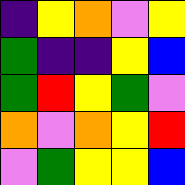[["indigo", "yellow", "orange", "violet", "yellow"], ["green", "indigo", "indigo", "yellow", "blue"], ["green", "red", "yellow", "green", "violet"], ["orange", "violet", "orange", "yellow", "red"], ["violet", "green", "yellow", "yellow", "blue"]]